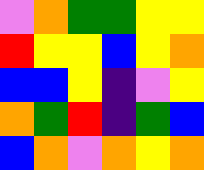[["violet", "orange", "green", "green", "yellow", "yellow"], ["red", "yellow", "yellow", "blue", "yellow", "orange"], ["blue", "blue", "yellow", "indigo", "violet", "yellow"], ["orange", "green", "red", "indigo", "green", "blue"], ["blue", "orange", "violet", "orange", "yellow", "orange"]]